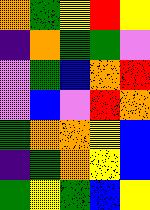[["orange", "green", "yellow", "red", "yellow"], ["indigo", "orange", "green", "green", "violet"], ["violet", "green", "blue", "orange", "red"], ["violet", "blue", "violet", "red", "orange"], ["green", "orange", "orange", "yellow", "blue"], ["indigo", "green", "orange", "yellow", "blue"], ["green", "yellow", "green", "blue", "yellow"]]